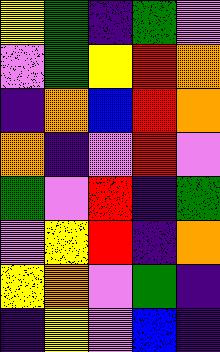[["yellow", "green", "indigo", "green", "violet"], ["violet", "green", "yellow", "red", "orange"], ["indigo", "orange", "blue", "red", "orange"], ["orange", "indigo", "violet", "red", "violet"], ["green", "violet", "red", "indigo", "green"], ["violet", "yellow", "red", "indigo", "orange"], ["yellow", "orange", "violet", "green", "indigo"], ["indigo", "yellow", "violet", "blue", "indigo"]]